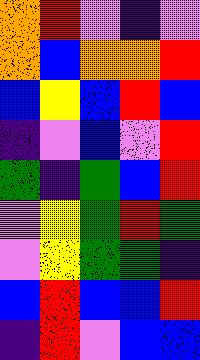[["orange", "red", "violet", "indigo", "violet"], ["orange", "blue", "orange", "orange", "red"], ["blue", "yellow", "blue", "red", "blue"], ["indigo", "violet", "blue", "violet", "red"], ["green", "indigo", "green", "blue", "red"], ["violet", "yellow", "green", "red", "green"], ["violet", "yellow", "green", "green", "indigo"], ["blue", "red", "blue", "blue", "red"], ["indigo", "red", "violet", "blue", "blue"]]